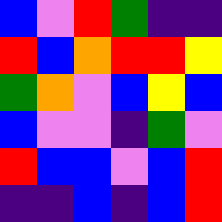[["blue", "violet", "red", "green", "indigo", "indigo"], ["red", "blue", "orange", "red", "red", "yellow"], ["green", "orange", "violet", "blue", "yellow", "blue"], ["blue", "violet", "violet", "indigo", "green", "violet"], ["red", "blue", "blue", "violet", "blue", "red"], ["indigo", "indigo", "blue", "indigo", "blue", "red"]]